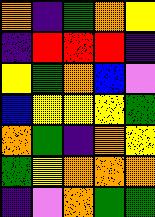[["orange", "indigo", "green", "orange", "yellow"], ["indigo", "red", "red", "red", "indigo"], ["yellow", "green", "orange", "blue", "violet"], ["blue", "yellow", "yellow", "yellow", "green"], ["orange", "green", "indigo", "orange", "yellow"], ["green", "yellow", "orange", "orange", "orange"], ["indigo", "violet", "orange", "green", "green"]]